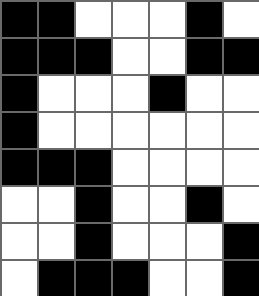[["black", "black", "white", "white", "white", "black", "white"], ["black", "black", "black", "white", "white", "black", "black"], ["black", "white", "white", "white", "black", "white", "white"], ["black", "white", "white", "white", "white", "white", "white"], ["black", "black", "black", "white", "white", "white", "white"], ["white", "white", "black", "white", "white", "black", "white"], ["white", "white", "black", "white", "white", "white", "black"], ["white", "black", "black", "black", "white", "white", "black"]]